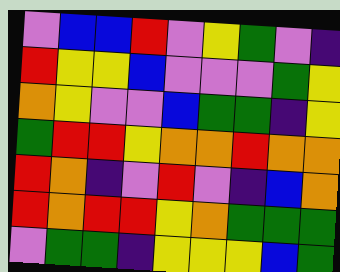[["violet", "blue", "blue", "red", "violet", "yellow", "green", "violet", "indigo"], ["red", "yellow", "yellow", "blue", "violet", "violet", "violet", "green", "yellow"], ["orange", "yellow", "violet", "violet", "blue", "green", "green", "indigo", "yellow"], ["green", "red", "red", "yellow", "orange", "orange", "red", "orange", "orange"], ["red", "orange", "indigo", "violet", "red", "violet", "indigo", "blue", "orange"], ["red", "orange", "red", "red", "yellow", "orange", "green", "green", "green"], ["violet", "green", "green", "indigo", "yellow", "yellow", "yellow", "blue", "green"]]